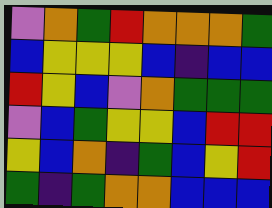[["violet", "orange", "green", "red", "orange", "orange", "orange", "green"], ["blue", "yellow", "yellow", "yellow", "blue", "indigo", "blue", "blue"], ["red", "yellow", "blue", "violet", "orange", "green", "green", "green"], ["violet", "blue", "green", "yellow", "yellow", "blue", "red", "red"], ["yellow", "blue", "orange", "indigo", "green", "blue", "yellow", "red"], ["green", "indigo", "green", "orange", "orange", "blue", "blue", "blue"]]